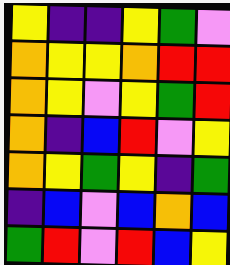[["yellow", "indigo", "indigo", "yellow", "green", "violet"], ["orange", "yellow", "yellow", "orange", "red", "red"], ["orange", "yellow", "violet", "yellow", "green", "red"], ["orange", "indigo", "blue", "red", "violet", "yellow"], ["orange", "yellow", "green", "yellow", "indigo", "green"], ["indigo", "blue", "violet", "blue", "orange", "blue"], ["green", "red", "violet", "red", "blue", "yellow"]]